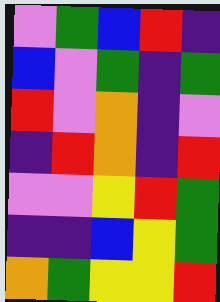[["violet", "green", "blue", "red", "indigo"], ["blue", "violet", "green", "indigo", "green"], ["red", "violet", "orange", "indigo", "violet"], ["indigo", "red", "orange", "indigo", "red"], ["violet", "violet", "yellow", "red", "green"], ["indigo", "indigo", "blue", "yellow", "green"], ["orange", "green", "yellow", "yellow", "red"]]